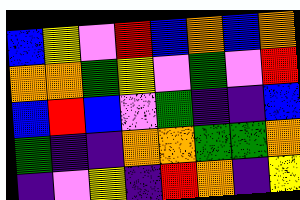[["blue", "yellow", "violet", "red", "blue", "orange", "blue", "orange"], ["orange", "orange", "green", "yellow", "violet", "green", "violet", "red"], ["blue", "red", "blue", "violet", "green", "indigo", "indigo", "blue"], ["green", "indigo", "indigo", "orange", "orange", "green", "green", "orange"], ["indigo", "violet", "yellow", "indigo", "red", "orange", "indigo", "yellow"]]